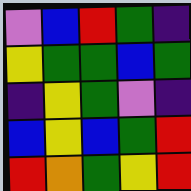[["violet", "blue", "red", "green", "indigo"], ["yellow", "green", "green", "blue", "green"], ["indigo", "yellow", "green", "violet", "indigo"], ["blue", "yellow", "blue", "green", "red"], ["red", "orange", "green", "yellow", "red"]]